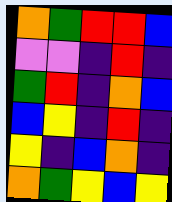[["orange", "green", "red", "red", "blue"], ["violet", "violet", "indigo", "red", "indigo"], ["green", "red", "indigo", "orange", "blue"], ["blue", "yellow", "indigo", "red", "indigo"], ["yellow", "indigo", "blue", "orange", "indigo"], ["orange", "green", "yellow", "blue", "yellow"]]